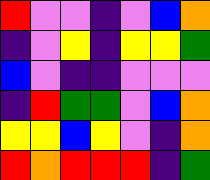[["red", "violet", "violet", "indigo", "violet", "blue", "orange"], ["indigo", "violet", "yellow", "indigo", "yellow", "yellow", "green"], ["blue", "violet", "indigo", "indigo", "violet", "violet", "violet"], ["indigo", "red", "green", "green", "violet", "blue", "orange"], ["yellow", "yellow", "blue", "yellow", "violet", "indigo", "orange"], ["red", "orange", "red", "red", "red", "indigo", "green"]]